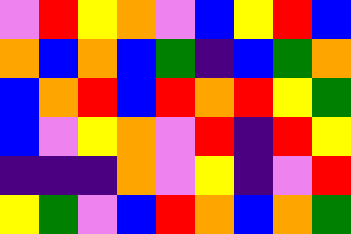[["violet", "red", "yellow", "orange", "violet", "blue", "yellow", "red", "blue"], ["orange", "blue", "orange", "blue", "green", "indigo", "blue", "green", "orange"], ["blue", "orange", "red", "blue", "red", "orange", "red", "yellow", "green"], ["blue", "violet", "yellow", "orange", "violet", "red", "indigo", "red", "yellow"], ["indigo", "indigo", "indigo", "orange", "violet", "yellow", "indigo", "violet", "red"], ["yellow", "green", "violet", "blue", "red", "orange", "blue", "orange", "green"]]